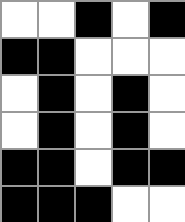[["white", "white", "black", "white", "black"], ["black", "black", "white", "white", "white"], ["white", "black", "white", "black", "white"], ["white", "black", "white", "black", "white"], ["black", "black", "white", "black", "black"], ["black", "black", "black", "white", "white"]]